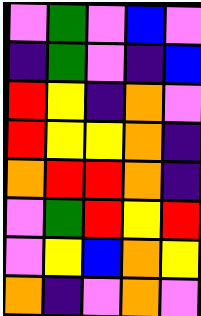[["violet", "green", "violet", "blue", "violet"], ["indigo", "green", "violet", "indigo", "blue"], ["red", "yellow", "indigo", "orange", "violet"], ["red", "yellow", "yellow", "orange", "indigo"], ["orange", "red", "red", "orange", "indigo"], ["violet", "green", "red", "yellow", "red"], ["violet", "yellow", "blue", "orange", "yellow"], ["orange", "indigo", "violet", "orange", "violet"]]